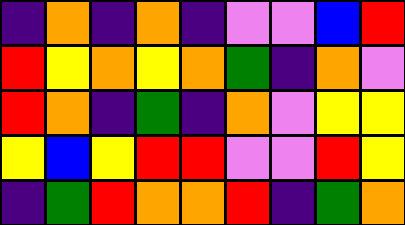[["indigo", "orange", "indigo", "orange", "indigo", "violet", "violet", "blue", "red"], ["red", "yellow", "orange", "yellow", "orange", "green", "indigo", "orange", "violet"], ["red", "orange", "indigo", "green", "indigo", "orange", "violet", "yellow", "yellow"], ["yellow", "blue", "yellow", "red", "red", "violet", "violet", "red", "yellow"], ["indigo", "green", "red", "orange", "orange", "red", "indigo", "green", "orange"]]